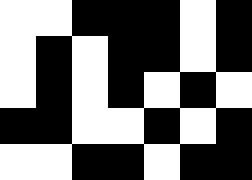[["white", "white", "black", "black", "black", "white", "black"], ["white", "black", "white", "black", "black", "white", "black"], ["white", "black", "white", "black", "white", "black", "white"], ["black", "black", "white", "white", "black", "white", "black"], ["white", "white", "black", "black", "white", "black", "black"]]